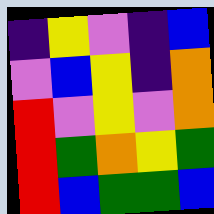[["indigo", "yellow", "violet", "indigo", "blue"], ["violet", "blue", "yellow", "indigo", "orange"], ["red", "violet", "yellow", "violet", "orange"], ["red", "green", "orange", "yellow", "green"], ["red", "blue", "green", "green", "blue"]]